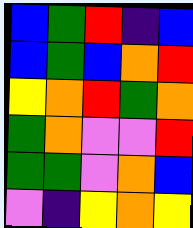[["blue", "green", "red", "indigo", "blue"], ["blue", "green", "blue", "orange", "red"], ["yellow", "orange", "red", "green", "orange"], ["green", "orange", "violet", "violet", "red"], ["green", "green", "violet", "orange", "blue"], ["violet", "indigo", "yellow", "orange", "yellow"]]